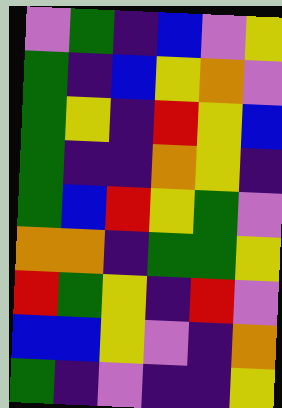[["violet", "green", "indigo", "blue", "violet", "yellow"], ["green", "indigo", "blue", "yellow", "orange", "violet"], ["green", "yellow", "indigo", "red", "yellow", "blue"], ["green", "indigo", "indigo", "orange", "yellow", "indigo"], ["green", "blue", "red", "yellow", "green", "violet"], ["orange", "orange", "indigo", "green", "green", "yellow"], ["red", "green", "yellow", "indigo", "red", "violet"], ["blue", "blue", "yellow", "violet", "indigo", "orange"], ["green", "indigo", "violet", "indigo", "indigo", "yellow"]]